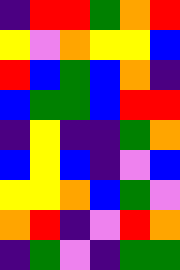[["indigo", "red", "red", "green", "orange", "red"], ["yellow", "violet", "orange", "yellow", "yellow", "blue"], ["red", "blue", "green", "blue", "orange", "indigo"], ["blue", "green", "green", "blue", "red", "red"], ["indigo", "yellow", "indigo", "indigo", "green", "orange"], ["blue", "yellow", "blue", "indigo", "violet", "blue"], ["yellow", "yellow", "orange", "blue", "green", "violet"], ["orange", "red", "indigo", "violet", "red", "orange"], ["indigo", "green", "violet", "indigo", "green", "green"]]